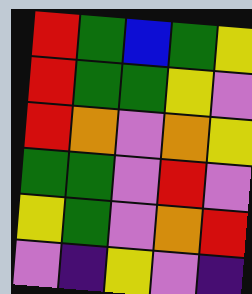[["red", "green", "blue", "green", "yellow"], ["red", "green", "green", "yellow", "violet"], ["red", "orange", "violet", "orange", "yellow"], ["green", "green", "violet", "red", "violet"], ["yellow", "green", "violet", "orange", "red"], ["violet", "indigo", "yellow", "violet", "indigo"]]